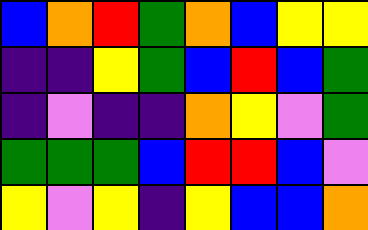[["blue", "orange", "red", "green", "orange", "blue", "yellow", "yellow"], ["indigo", "indigo", "yellow", "green", "blue", "red", "blue", "green"], ["indigo", "violet", "indigo", "indigo", "orange", "yellow", "violet", "green"], ["green", "green", "green", "blue", "red", "red", "blue", "violet"], ["yellow", "violet", "yellow", "indigo", "yellow", "blue", "blue", "orange"]]